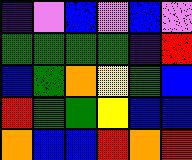[["indigo", "violet", "blue", "violet", "blue", "violet"], ["green", "green", "green", "green", "indigo", "red"], ["blue", "green", "orange", "yellow", "green", "blue"], ["red", "green", "green", "yellow", "blue", "blue"], ["orange", "blue", "blue", "red", "orange", "red"]]